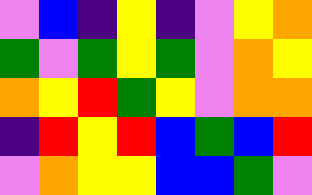[["violet", "blue", "indigo", "yellow", "indigo", "violet", "yellow", "orange"], ["green", "violet", "green", "yellow", "green", "violet", "orange", "yellow"], ["orange", "yellow", "red", "green", "yellow", "violet", "orange", "orange"], ["indigo", "red", "yellow", "red", "blue", "green", "blue", "red"], ["violet", "orange", "yellow", "yellow", "blue", "blue", "green", "violet"]]